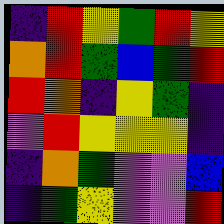[["indigo", "red", "yellow", "green", "red", "yellow"], ["orange", "red", "green", "blue", "green", "red"], ["red", "orange", "indigo", "yellow", "green", "indigo"], ["violet", "red", "yellow", "yellow", "yellow", "indigo"], ["indigo", "orange", "green", "violet", "violet", "blue"], ["indigo", "green", "yellow", "violet", "violet", "red"]]